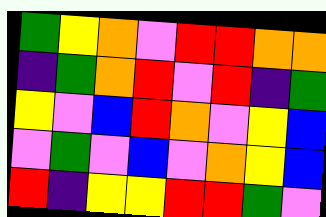[["green", "yellow", "orange", "violet", "red", "red", "orange", "orange"], ["indigo", "green", "orange", "red", "violet", "red", "indigo", "green"], ["yellow", "violet", "blue", "red", "orange", "violet", "yellow", "blue"], ["violet", "green", "violet", "blue", "violet", "orange", "yellow", "blue"], ["red", "indigo", "yellow", "yellow", "red", "red", "green", "violet"]]